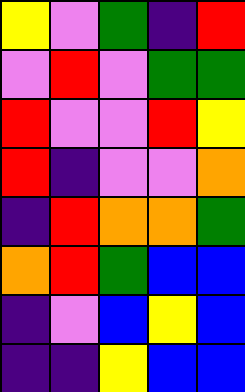[["yellow", "violet", "green", "indigo", "red"], ["violet", "red", "violet", "green", "green"], ["red", "violet", "violet", "red", "yellow"], ["red", "indigo", "violet", "violet", "orange"], ["indigo", "red", "orange", "orange", "green"], ["orange", "red", "green", "blue", "blue"], ["indigo", "violet", "blue", "yellow", "blue"], ["indigo", "indigo", "yellow", "blue", "blue"]]